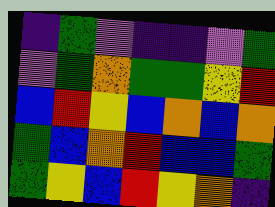[["indigo", "green", "violet", "indigo", "indigo", "violet", "green"], ["violet", "green", "orange", "green", "green", "yellow", "red"], ["blue", "red", "yellow", "blue", "orange", "blue", "orange"], ["green", "blue", "orange", "red", "blue", "blue", "green"], ["green", "yellow", "blue", "red", "yellow", "orange", "indigo"]]